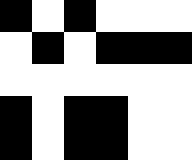[["black", "white", "black", "white", "white", "white"], ["white", "black", "white", "black", "black", "black"], ["white", "white", "white", "white", "white", "white"], ["black", "white", "black", "black", "white", "white"], ["black", "white", "black", "black", "white", "white"]]